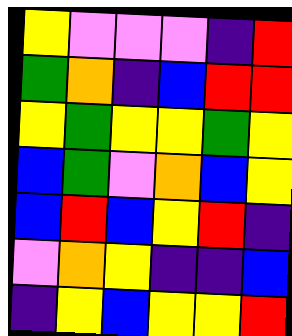[["yellow", "violet", "violet", "violet", "indigo", "red"], ["green", "orange", "indigo", "blue", "red", "red"], ["yellow", "green", "yellow", "yellow", "green", "yellow"], ["blue", "green", "violet", "orange", "blue", "yellow"], ["blue", "red", "blue", "yellow", "red", "indigo"], ["violet", "orange", "yellow", "indigo", "indigo", "blue"], ["indigo", "yellow", "blue", "yellow", "yellow", "red"]]